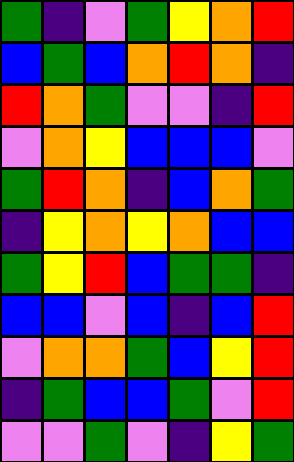[["green", "indigo", "violet", "green", "yellow", "orange", "red"], ["blue", "green", "blue", "orange", "red", "orange", "indigo"], ["red", "orange", "green", "violet", "violet", "indigo", "red"], ["violet", "orange", "yellow", "blue", "blue", "blue", "violet"], ["green", "red", "orange", "indigo", "blue", "orange", "green"], ["indigo", "yellow", "orange", "yellow", "orange", "blue", "blue"], ["green", "yellow", "red", "blue", "green", "green", "indigo"], ["blue", "blue", "violet", "blue", "indigo", "blue", "red"], ["violet", "orange", "orange", "green", "blue", "yellow", "red"], ["indigo", "green", "blue", "blue", "green", "violet", "red"], ["violet", "violet", "green", "violet", "indigo", "yellow", "green"]]